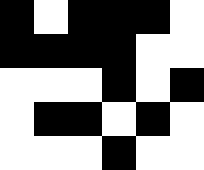[["black", "white", "black", "black", "black", "white"], ["black", "black", "black", "black", "white", "white"], ["white", "white", "white", "black", "white", "black"], ["white", "black", "black", "white", "black", "white"], ["white", "white", "white", "black", "white", "white"]]